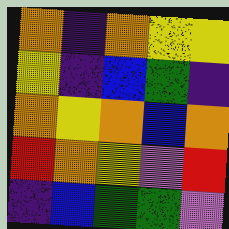[["orange", "indigo", "orange", "yellow", "yellow"], ["yellow", "indigo", "blue", "green", "indigo"], ["orange", "yellow", "orange", "blue", "orange"], ["red", "orange", "yellow", "violet", "red"], ["indigo", "blue", "green", "green", "violet"]]